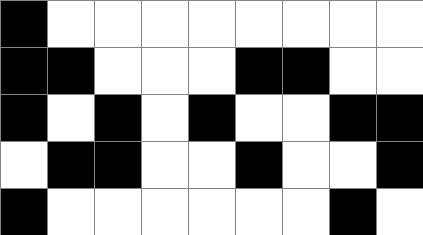[["black", "white", "white", "white", "white", "white", "white", "white", "white"], ["black", "black", "white", "white", "white", "black", "black", "white", "white"], ["black", "white", "black", "white", "black", "white", "white", "black", "black"], ["white", "black", "black", "white", "white", "black", "white", "white", "black"], ["black", "white", "white", "white", "white", "white", "white", "black", "white"]]